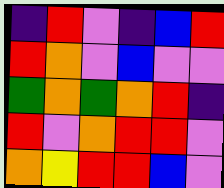[["indigo", "red", "violet", "indigo", "blue", "red"], ["red", "orange", "violet", "blue", "violet", "violet"], ["green", "orange", "green", "orange", "red", "indigo"], ["red", "violet", "orange", "red", "red", "violet"], ["orange", "yellow", "red", "red", "blue", "violet"]]